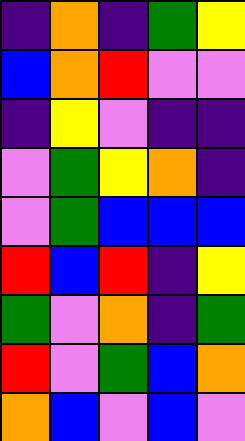[["indigo", "orange", "indigo", "green", "yellow"], ["blue", "orange", "red", "violet", "violet"], ["indigo", "yellow", "violet", "indigo", "indigo"], ["violet", "green", "yellow", "orange", "indigo"], ["violet", "green", "blue", "blue", "blue"], ["red", "blue", "red", "indigo", "yellow"], ["green", "violet", "orange", "indigo", "green"], ["red", "violet", "green", "blue", "orange"], ["orange", "blue", "violet", "blue", "violet"]]